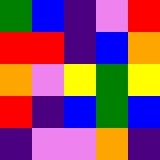[["green", "blue", "indigo", "violet", "red"], ["red", "red", "indigo", "blue", "orange"], ["orange", "violet", "yellow", "green", "yellow"], ["red", "indigo", "blue", "green", "blue"], ["indigo", "violet", "violet", "orange", "indigo"]]